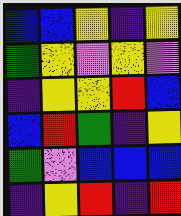[["blue", "blue", "yellow", "indigo", "yellow"], ["green", "yellow", "violet", "yellow", "violet"], ["indigo", "yellow", "yellow", "red", "blue"], ["blue", "red", "green", "indigo", "yellow"], ["green", "violet", "blue", "blue", "blue"], ["indigo", "yellow", "red", "indigo", "red"]]